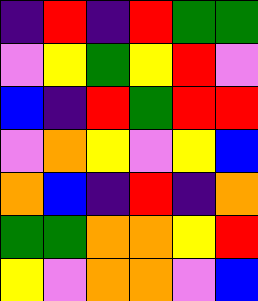[["indigo", "red", "indigo", "red", "green", "green"], ["violet", "yellow", "green", "yellow", "red", "violet"], ["blue", "indigo", "red", "green", "red", "red"], ["violet", "orange", "yellow", "violet", "yellow", "blue"], ["orange", "blue", "indigo", "red", "indigo", "orange"], ["green", "green", "orange", "orange", "yellow", "red"], ["yellow", "violet", "orange", "orange", "violet", "blue"]]